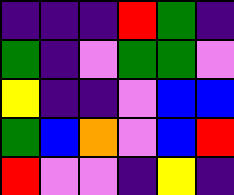[["indigo", "indigo", "indigo", "red", "green", "indigo"], ["green", "indigo", "violet", "green", "green", "violet"], ["yellow", "indigo", "indigo", "violet", "blue", "blue"], ["green", "blue", "orange", "violet", "blue", "red"], ["red", "violet", "violet", "indigo", "yellow", "indigo"]]